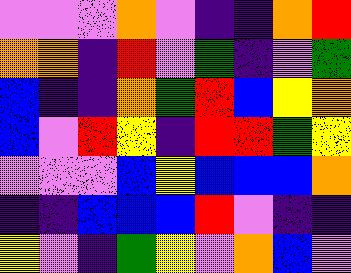[["violet", "violet", "violet", "orange", "violet", "indigo", "indigo", "orange", "red"], ["orange", "orange", "indigo", "red", "violet", "green", "indigo", "violet", "green"], ["blue", "indigo", "indigo", "orange", "green", "red", "blue", "yellow", "orange"], ["blue", "violet", "red", "yellow", "indigo", "red", "red", "green", "yellow"], ["violet", "violet", "violet", "blue", "yellow", "blue", "blue", "blue", "orange"], ["indigo", "indigo", "blue", "blue", "blue", "red", "violet", "indigo", "indigo"], ["yellow", "violet", "indigo", "green", "yellow", "violet", "orange", "blue", "violet"]]